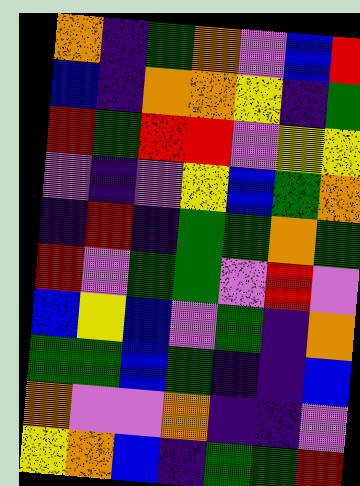[["orange", "indigo", "green", "orange", "violet", "blue", "red"], ["blue", "indigo", "orange", "orange", "yellow", "indigo", "green"], ["red", "green", "red", "red", "violet", "yellow", "yellow"], ["violet", "indigo", "violet", "yellow", "blue", "green", "orange"], ["indigo", "red", "indigo", "green", "green", "orange", "green"], ["red", "violet", "green", "green", "violet", "red", "violet"], ["blue", "yellow", "blue", "violet", "green", "indigo", "orange"], ["green", "green", "blue", "green", "indigo", "indigo", "blue"], ["orange", "violet", "violet", "orange", "indigo", "indigo", "violet"], ["yellow", "orange", "blue", "indigo", "green", "green", "red"]]